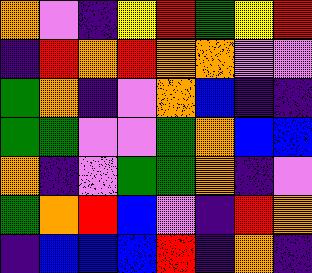[["orange", "violet", "indigo", "yellow", "red", "green", "yellow", "red"], ["indigo", "red", "orange", "red", "orange", "orange", "violet", "violet"], ["green", "orange", "indigo", "violet", "orange", "blue", "indigo", "indigo"], ["green", "green", "violet", "violet", "green", "orange", "blue", "blue"], ["orange", "indigo", "violet", "green", "green", "orange", "indigo", "violet"], ["green", "orange", "red", "blue", "violet", "indigo", "red", "orange"], ["indigo", "blue", "blue", "blue", "red", "indigo", "orange", "indigo"]]